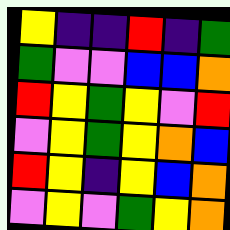[["yellow", "indigo", "indigo", "red", "indigo", "green"], ["green", "violet", "violet", "blue", "blue", "orange"], ["red", "yellow", "green", "yellow", "violet", "red"], ["violet", "yellow", "green", "yellow", "orange", "blue"], ["red", "yellow", "indigo", "yellow", "blue", "orange"], ["violet", "yellow", "violet", "green", "yellow", "orange"]]